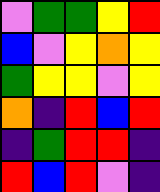[["violet", "green", "green", "yellow", "red"], ["blue", "violet", "yellow", "orange", "yellow"], ["green", "yellow", "yellow", "violet", "yellow"], ["orange", "indigo", "red", "blue", "red"], ["indigo", "green", "red", "red", "indigo"], ["red", "blue", "red", "violet", "indigo"]]